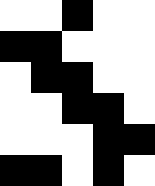[["white", "white", "black", "white", "white"], ["black", "black", "white", "white", "white"], ["white", "black", "black", "white", "white"], ["white", "white", "black", "black", "white"], ["white", "white", "white", "black", "black"], ["black", "black", "white", "black", "white"]]